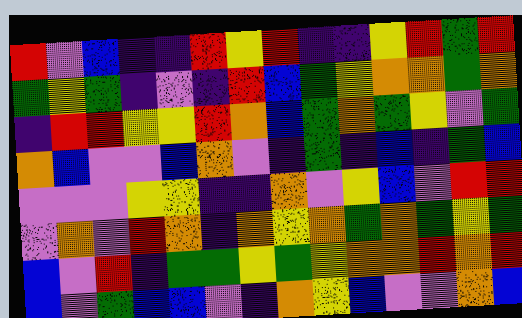[["red", "violet", "blue", "indigo", "indigo", "red", "yellow", "red", "indigo", "indigo", "yellow", "red", "green", "red"], ["green", "yellow", "green", "indigo", "violet", "indigo", "red", "blue", "green", "yellow", "orange", "orange", "green", "orange"], ["indigo", "red", "red", "yellow", "yellow", "red", "orange", "blue", "green", "orange", "green", "yellow", "violet", "green"], ["orange", "blue", "violet", "violet", "blue", "orange", "violet", "indigo", "green", "indigo", "blue", "indigo", "green", "blue"], ["violet", "violet", "violet", "yellow", "yellow", "indigo", "indigo", "orange", "violet", "yellow", "blue", "violet", "red", "red"], ["violet", "orange", "violet", "red", "orange", "indigo", "orange", "yellow", "orange", "green", "orange", "green", "yellow", "green"], ["blue", "violet", "red", "indigo", "green", "green", "yellow", "green", "yellow", "orange", "orange", "red", "orange", "red"], ["blue", "violet", "green", "blue", "blue", "violet", "indigo", "orange", "yellow", "blue", "violet", "violet", "orange", "blue"]]